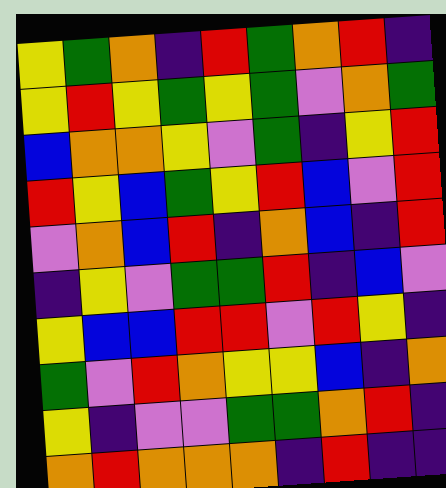[["yellow", "green", "orange", "indigo", "red", "green", "orange", "red", "indigo"], ["yellow", "red", "yellow", "green", "yellow", "green", "violet", "orange", "green"], ["blue", "orange", "orange", "yellow", "violet", "green", "indigo", "yellow", "red"], ["red", "yellow", "blue", "green", "yellow", "red", "blue", "violet", "red"], ["violet", "orange", "blue", "red", "indigo", "orange", "blue", "indigo", "red"], ["indigo", "yellow", "violet", "green", "green", "red", "indigo", "blue", "violet"], ["yellow", "blue", "blue", "red", "red", "violet", "red", "yellow", "indigo"], ["green", "violet", "red", "orange", "yellow", "yellow", "blue", "indigo", "orange"], ["yellow", "indigo", "violet", "violet", "green", "green", "orange", "red", "indigo"], ["orange", "red", "orange", "orange", "orange", "indigo", "red", "indigo", "indigo"]]